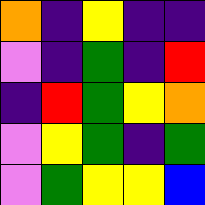[["orange", "indigo", "yellow", "indigo", "indigo"], ["violet", "indigo", "green", "indigo", "red"], ["indigo", "red", "green", "yellow", "orange"], ["violet", "yellow", "green", "indigo", "green"], ["violet", "green", "yellow", "yellow", "blue"]]